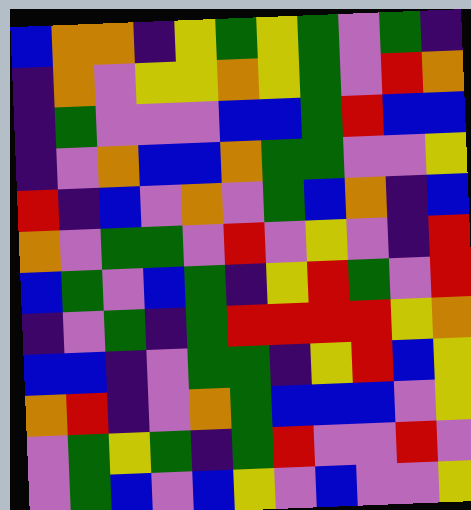[["blue", "orange", "orange", "indigo", "yellow", "green", "yellow", "green", "violet", "green", "indigo"], ["indigo", "orange", "violet", "yellow", "yellow", "orange", "yellow", "green", "violet", "red", "orange"], ["indigo", "green", "violet", "violet", "violet", "blue", "blue", "green", "red", "blue", "blue"], ["indigo", "violet", "orange", "blue", "blue", "orange", "green", "green", "violet", "violet", "yellow"], ["red", "indigo", "blue", "violet", "orange", "violet", "green", "blue", "orange", "indigo", "blue"], ["orange", "violet", "green", "green", "violet", "red", "violet", "yellow", "violet", "indigo", "red"], ["blue", "green", "violet", "blue", "green", "indigo", "yellow", "red", "green", "violet", "red"], ["indigo", "violet", "green", "indigo", "green", "red", "red", "red", "red", "yellow", "orange"], ["blue", "blue", "indigo", "violet", "green", "green", "indigo", "yellow", "red", "blue", "yellow"], ["orange", "red", "indigo", "violet", "orange", "green", "blue", "blue", "blue", "violet", "yellow"], ["violet", "green", "yellow", "green", "indigo", "green", "red", "violet", "violet", "red", "violet"], ["violet", "green", "blue", "violet", "blue", "yellow", "violet", "blue", "violet", "violet", "yellow"]]